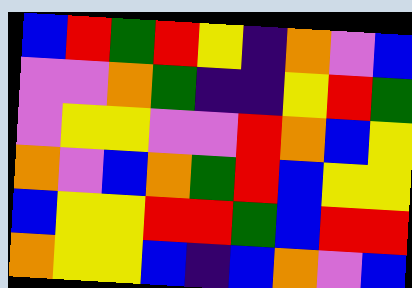[["blue", "red", "green", "red", "yellow", "indigo", "orange", "violet", "blue"], ["violet", "violet", "orange", "green", "indigo", "indigo", "yellow", "red", "green"], ["violet", "yellow", "yellow", "violet", "violet", "red", "orange", "blue", "yellow"], ["orange", "violet", "blue", "orange", "green", "red", "blue", "yellow", "yellow"], ["blue", "yellow", "yellow", "red", "red", "green", "blue", "red", "red"], ["orange", "yellow", "yellow", "blue", "indigo", "blue", "orange", "violet", "blue"]]